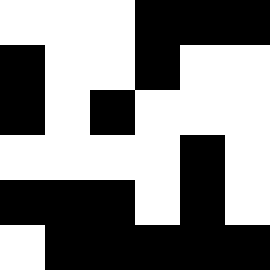[["white", "white", "white", "black", "black", "black"], ["black", "white", "white", "black", "white", "white"], ["black", "white", "black", "white", "white", "white"], ["white", "white", "white", "white", "black", "white"], ["black", "black", "black", "white", "black", "white"], ["white", "black", "black", "black", "black", "black"]]